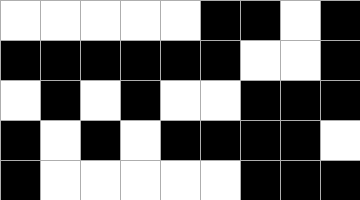[["white", "white", "white", "white", "white", "black", "black", "white", "black"], ["black", "black", "black", "black", "black", "black", "white", "white", "black"], ["white", "black", "white", "black", "white", "white", "black", "black", "black"], ["black", "white", "black", "white", "black", "black", "black", "black", "white"], ["black", "white", "white", "white", "white", "white", "black", "black", "black"]]